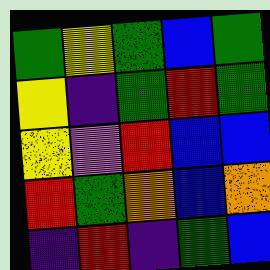[["green", "yellow", "green", "blue", "green"], ["yellow", "indigo", "green", "red", "green"], ["yellow", "violet", "red", "blue", "blue"], ["red", "green", "orange", "blue", "orange"], ["indigo", "red", "indigo", "green", "blue"]]